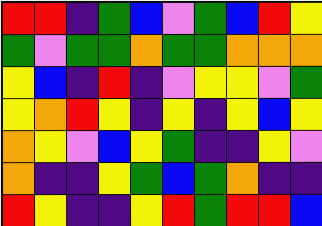[["red", "red", "indigo", "green", "blue", "violet", "green", "blue", "red", "yellow"], ["green", "violet", "green", "green", "orange", "green", "green", "orange", "orange", "orange"], ["yellow", "blue", "indigo", "red", "indigo", "violet", "yellow", "yellow", "violet", "green"], ["yellow", "orange", "red", "yellow", "indigo", "yellow", "indigo", "yellow", "blue", "yellow"], ["orange", "yellow", "violet", "blue", "yellow", "green", "indigo", "indigo", "yellow", "violet"], ["orange", "indigo", "indigo", "yellow", "green", "blue", "green", "orange", "indigo", "indigo"], ["red", "yellow", "indigo", "indigo", "yellow", "red", "green", "red", "red", "blue"]]